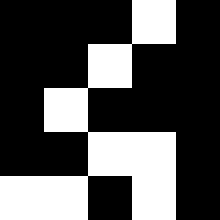[["black", "black", "black", "white", "black"], ["black", "black", "white", "black", "black"], ["black", "white", "black", "black", "black"], ["black", "black", "white", "white", "black"], ["white", "white", "black", "white", "black"]]